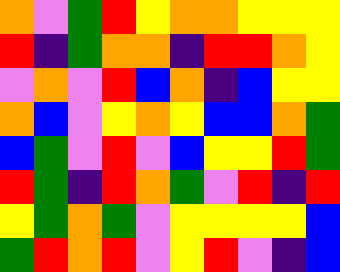[["orange", "violet", "green", "red", "yellow", "orange", "orange", "yellow", "yellow", "yellow"], ["red", "indigo", "green", "orange", "orange", "indigo", "red", "red", "orange", "yellow"], ["violet", "orange", "violet", "red", "blue", "orange", "indigo", "blue", "yellow", "yellow"], ["orange", "blue", "violet", "yellow", "orange", "yellow", "blue", "blue", "orange", "green"], ["blue", "green", "violet", "red", "violet", "blue", "yellow", "yellow", "red", "green"], ["red", "green", "indigo", "red", "orange", "green", "violet", "red", "indigo", "red"], ["yellow", "green", "orange", "green", "violet", "yellow", "yellow", "yellow", "yellow", "blue"], ["green", "red", "orange", "red", "violet", "yellow", "red", "violet", "indigo", "blue"]]